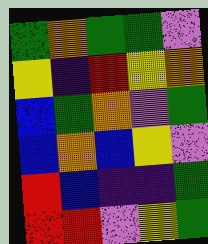[["green", "orange", "green", "green", "violet"], ["yellow", "indigo", "red", "yellow", "orange"], ["blue", "green", "orange", "violet", "green"], ["blue", "orange", "blue", "yellow", "violet"], ["red", "blue", "indigo", "indigo", "green"], ["red", "red", "violet", "yellow", "green"]]